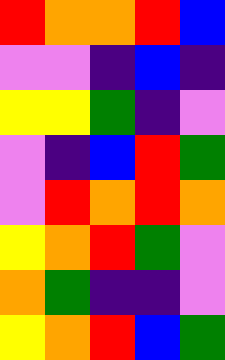[["red", "orange", "orange", "red", "blue"], ["violet", "violet", "indigo", "blue", "indigo"], ["yellow", "yellow", "green", "indigo", "violet"], ["violet", "indigo", "blue", "red", "green"], ["violet", "red", "orange", "red", "orange"], ["yellow", "orange", "red", "green", "violet"], ["orange", "green", "indigo", "indigo", "violet"], ["yellow", "orange", "red", "blue", "green"]]